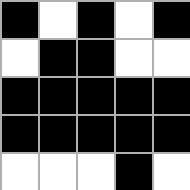[["black", "white", "black", "white", "black"], ["white", "black", "black", "white", "white"], ["black", "black", "black", "black", "black"], ["black", "black", "black", "black", "black"], ["white", "white", "white", "black", "white"]]